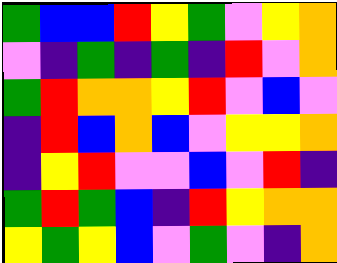[["green", "blue", "blue", "red", "yellow", "green", "violet", "yellow", "orange"], ["violet", "indigo", "green", "indigo", "green", "indigo", "red", "violet", "orange"], ["green", "red", "orange", "orange", "yellow", "red", "violet", "blue", "violet"], ["indigo", "red", "blue", "orange", "blue", "violet", "yellow", "yellow", "orange"], ["indigo", "yellow", "red", "violet", "violet", "blue", "violet", "red", "indigo"], ["green", "red", "green", "blue", "indigo", "red", "yellow", "orange", "orange"], ["yellow", "green", "yellow", "blue", "violet", "green", "violet", "indigo", "orange"]]